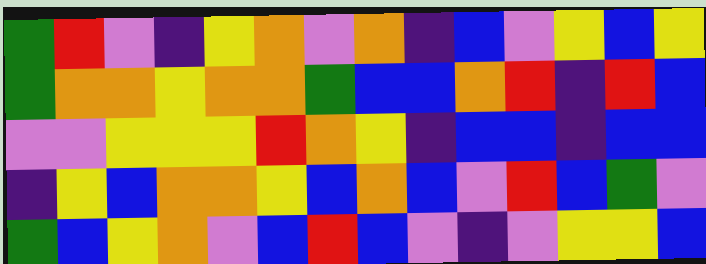[["green", "red", "violet", "indigo", "yellow", "orange", "violet", "orange", "indigo", "blue", "violet", "yellow", "blue", "yellow"], ["green", "orange", "orange", "yellow", "orange", "orange", "green", "blue", "blue", "orange", "red", "indigo", "red", "blue"], ["violet", "violet", "yellow", "yellow", "yellow", "red", "orange", "yellow", "indigo", "blue", "blue", "indigo", "blue", "blue"], ["indigo", "yellow", "blue", "orange", "orange", "yellow", "blue", "orange", "blue", "violet", "red", "blue", "green", "violet"], ["green", "blue", "yellow", "orange", "violet", "blue", "red", "blue", "violet", "indigo", "violet", "yellow", "yellow", "blue"]]